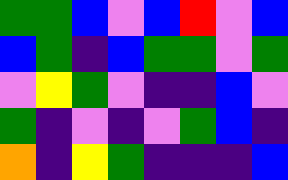[["green", "green", "blue", "violet", "blue", "red", "violet", "blue"], ["blue", "green", "indigo", "blue", "green", "green", "violet", "green"], ["violet", "yellow", "green", "violet", "indigo", "indigo", "blue", "violet"], ["green", "indigo", "violet", "indigo", "violet", "green", "blue", "indigo"], ["orange", "indigo", "yellow", "green", "indigo", "indigo", "indigo", "blue"]]